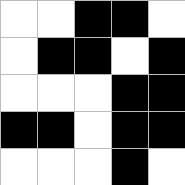[["white", "white", "black", "black", "white"], ["white", "black", "black", "white", "black"], ["white", "white", "white", "black", "black"], ["black", "black", "white", "black", "black"], ["white", "white", "white", "black", "white"]]